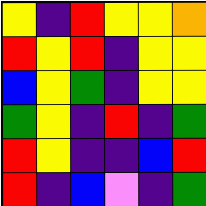[["yellow", "indigo", "red", "yellow", "yellow", "orange"], ["red", "yellow", "red", "indigo", "yellow", "yellow"], ["blue", "yellow", "green", "indigo", "yellow", "yellow"], ["green", "yellow", "indigo", "red", "indigo", "green"], ["red", "yellow", "indigo", "indigo", "blue", "red"], ["red", "indigo", "blue", "violet", "indigo", "green"]]